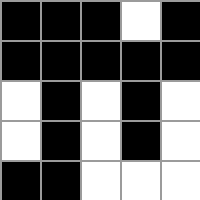[["black", "black", "black", "white", "black"], ["black", "black", "black", "black", "black"], ["white", "black", "white", "black", "white"], ["white", "black", "white", "black", "white"], ["black", "black", "white", "white", "white"]]